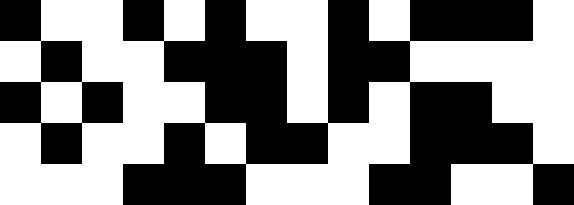[["black", "white", "white", "black", "white", "black", "white", "white", "black", "white", "black", "black", "black", "white"], ["white", "black", "white", "white", "black", "black", "black", "white", "black", "black", "white", "white", "white", "white"], ["black", "white", "black", "white", "white", "black", "black", "white", "black", "white", "black", "black", "white", "white"], ["white", "black", "white", "white", "black", "white", "black", "black", "white", "white", "black", "black", "black", "white"], ["white", "white", "white", "black", "black", "black", "white", "white", "white", "black", "black", "white", "white", "black"]]